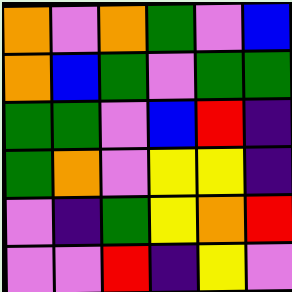[["orange", "violet", "orange", "green", "violet", "blue"], ["orange", "blue", "green", "violet", "green", "green"], ["green", "green", "violet", "blue", "red", "indigo"], ["green", "orange", "violet", "yellow", "yellow", "indigo"], ["violet", "indigo", "green", "yellow", "orange", "red"], ["violet", "violet", "red", "indigo", "yellow", "violet"]]